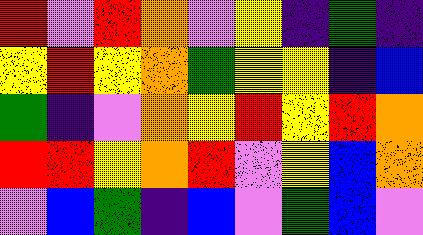[["red", "violet", "red", "orange", "violet", "yellow", "indigo", "green", "indigo"], ["yellow", "red", "yellow", "orange", "green", "yellow", "yellow", "indigo", "blue"], ["green", "indigo", "violet", "orange", "yellow", "red", "yellow", "red", "orange"], ["red", "red", "yellow", "orange", "red", "violet", "yellow", "blue", "orange"], ["violet", "blue", "green", "indigo", "blue", "violet", "green", "blue", "violet"]]